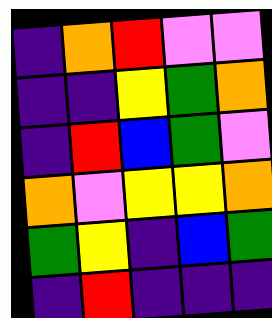[["indigo", "orange", "red", "violet", "violet"], ["indigo", "indigo", "yellow", "green", "orange"], ["indigo", "red", "blue", "green", "violet"], ["orange", "violet", "yellow", "yellow", "orange"], ["green", "yellow", "indigo", "blue", "green"], ["indigo", "red", "indigo", "indigo", "indigo"]]